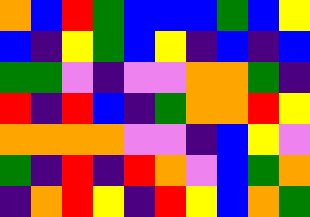[["orange", "blue", "red", "green", "blue", "blue", "blue", "green", "blue", "yellow"], ["blue", "indigo", "yellow", "green", "blue", "yellow", "indigo", "blue", "indigo", "blue"], ["green", "green", "violet", "indigo", "violet", "violet", "orange", "orange", "green", "indigo"], ["red", "indigo", "red", "blue", "indigo", "green", "orange", "orange", "red", "yellow"], ["orange", "orange", "orange", "orange", "violet", "violet", "indigo", "blue", "yellow", "violet"], ["green", "indigo", "red", "indigo", "red", "orange", "violet", "blue", "green", "orange"], ["indigo", "orange", "red", "yellow", "indigo", "red", "yellow", "blue", "orange", "green"]]